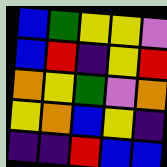[["blue", "green", "yellow", "yellow", "violet"], ["blue", "red", "indigo", "yellow", "red"], ["orange", "yellow", "green", "violet", "orange"], ["yellow", "orange", "blue", "yellow", "indigo"], ["indigo", "indigo", "red", "blue", "blue"]]